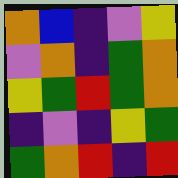[["orange", "blue", "indigo", "violet", "yellow"], ["violet", "orange", "indigo", "green", "orange"], ["yellow", "green", "red", "green", "orange"], ["indigo", "violet", "indigo", "yellow", "green"], ["green", "orange", "red", "indigo", "red"]]